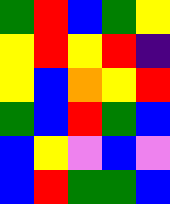[["green", "red", "blue", "green", "yellow"], ["yellow", "red", "yellow", "red", "indigo"], ["yellow", "blue", "orange", "yellow", "red"], ["green", "blue", "red", "green", "blue"], ["blue", "yellow", "violet", "blue", "violet"], ["blue", "red", "green", "green", "blue"]]